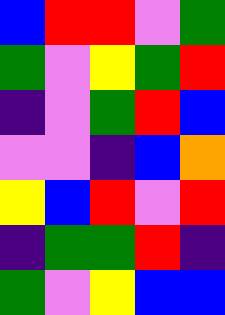[["blue", "red", "red", "violet", "green"], ["green", "violet", "yellow", "green", "red"], ["indigo", "violet", "green", "red", "blue"], ["violet", "violet", "indigo", "blue", "orange"], ["yellow", "blue", "red", "violet", "red"], ["indigo", "green", "green", "red", "indigo"], ["green", "violet", "yellow", "blue", "blue"]]